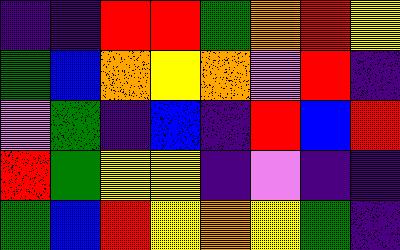[["indigo", "indigo", "red", "red", "green", "orange", "red", "yellow"], ["green", "blue", "orange", "yellow", "orange", "violet", "red", "indigo"], ["violet", "green", "indigo", "blue", "indigo", "red", "blue", "red"], ["red", "green", "yellow", "yellow", "indigo", "violet", "indigo", "indigo"], ["green", "blue", "red", "yellow", "orange", "yellow", "green", "indigo"]]